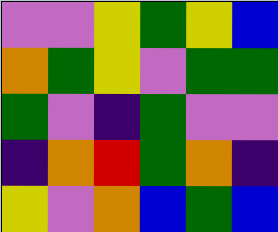[["violet", "violet", "yellow", "green", "yellow", "blue"], ["orange", "green", "yellow", "violet", "green", "green"], ["green", "violet", "indigo", "green", "violet", "violet"], ["indigo", "orange", "red", "green", "orange", "indigo"], ["yellow", "violet", "orange", "blue", "green", "blue"]]